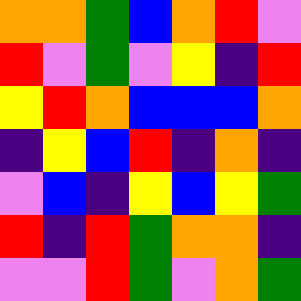[["orange", "orange", "green", "blue", "orange", "red", "violet"], ["red", "violet", "green", "violet", "yellow", "indigo", "red"], ["yellow", "red", "orange", "blue", "blue", "blue", "orange"], ["indigo", "yellow", "blue", "red", "indigo", "orange", "indigo"], ["violet", "blue", "indigo", "yellow", "blue", "yellow", "green"], ["red", "indigo", "red", "green", "orange", "orange", "indigo"], ["violet", "violet", "red", "green", "violet", "orange", "green"]]